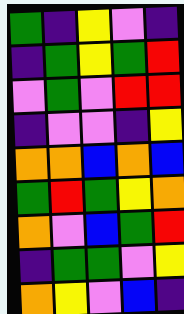[["green", "indigo", "yellow", "violet", "indigo"], ["indigo", "green", "yellow", "green", "red"], ["violet", "green", "violet", "red", "red"], ["indigo", "violet", "violet", "indigo", "yellow"], ["orange", "orange", "blue", "orange", "blue"], ["green", "red", "green", "yellow", "orange"], ["orange", "violet", "blue", "green", "red"], ["indigo", "green", "green", "violet", "yellow"], ["orange", "yellow", "violet", "blue", "indigo"]]